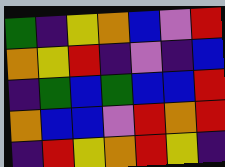[["green", "indigo", "yellow", "orange", "blue", "violet", "red"], ["orange", "yellow", "red", "indigo", "violet", "indigo", "blue"], ["indigo", "green", "blue", "green", "blue", "blue", "red"], ["orange", "blue", "blue", "violet", "red", "orange", "red"], ["indigo", "red", "yellow", "orange", "red", "yellow", "indigo"]]